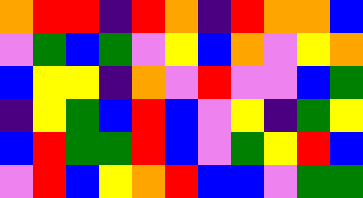[["orange", "red", "red", "indigo", "red", "orange", "indigo", "red", "orange", "orange", "blue"], ["violet", "green", "blue", "green", "violet", "yellow", "blue", "orange", "violet", "yellow", "orange"], ["blue", "yellow", "yellow", "indigo", "orange", "violet", "red", "violet", "violet", "blue", "green"], ["indigo", "yellow", "green", "blue", "red", "blue", "violet", "yellow", "indigo", "green", "yellow"], ["blue", "red", "green", "green", "red", "blue", "violet", "green", "yellow", "red", "blue"], ["violet", "red", "blue", "yellow", "orange", "red", "blue", "blue", "violet", "green", "green"]]